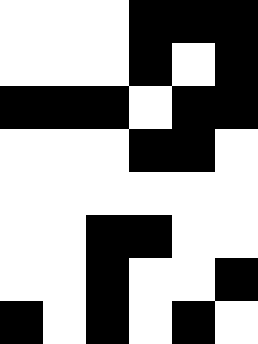[["white", "white", "white", "black", "black", "black"], ["white", "white", "white", "black", "white", "black"], ["black", "black", "black", "white", "black", "black"], ["white", "white", "white", "black", "black", "white"], ["white", "white", "white", "white", "white", "white"], ["white", "white", "black", "black", "white", "white"], ["white", "white", "black", "white", "white", "black"], ["black", "white", "black", "white", "black", "white"]]